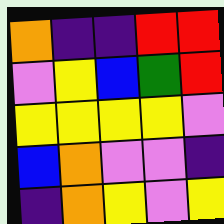[["orange", "indigo", "indigo", "red", "red"], ["violet", "yellow", "blue", "green", "red"], ["yellow", "yellow", "yellow", "yellow", "violet"], ["blue", "orange", "violet", "violet", "indigo"], ["indigo", "orange", "yellow", "violet", "yellow"]]